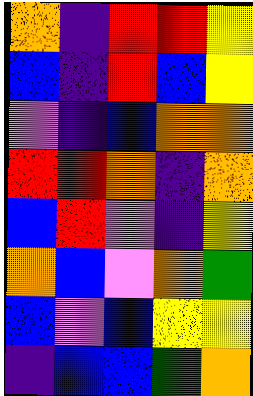[["orange", "indigo", "red", "red", "yellow"], ["blue", "indigo", "red", "blue", "yellow"], ["violet", "indigo", "blue", "orange", "orange"], ["red", "red", "orange", "indigo", "orange"], ["blue", "red", "violet", "indigo", "yellow"], ["orange", "blue", "violet", "orange", "green"], ["blue", "violet", "blue", "yellow", "yellow"], ["indigo", "blue", "blue", "green", "orange"]]